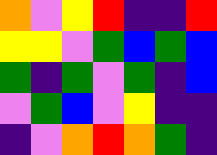[["orange", "violet", "yellow", "red", "indigo", "indigo", "red"], ["yellow", "yellow", "violet", "green", "blue", "green", "blue"], ["green", "indigo", "green", "violet", "green", "indigo", "blue"], ["violet", "green", "blue", "violet", "yellow", "indigo", "indigo"], ["indigo", "violet", "orange", "red", "orange", "green", "indigo"]]